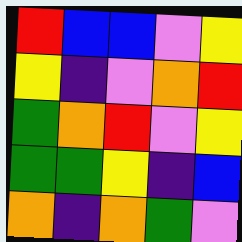[["red", "blue", "blue", "violet", "yellow"], ["yellow", "indigo", "violet", "orange", "red"], ["green", "orange", "red", "violet", "yellow"], ["green", "green", "yellow", "indigo", "blue"], ["orange", "indigo", "orange", "green", "violet"]]